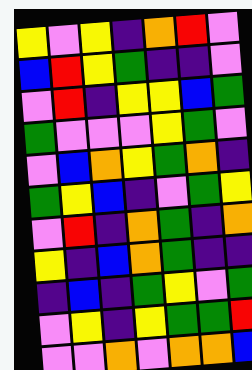[["yellow", "violet", "yellow", "indigo", "orange", "red", "violet"], ["blue", "red", "yellow", "green", "indigo", "indigo", "violet"], ["violet", "red", "indigo", "yellow", "yellow", "blue", "green"], ["green", "violet", "violet", "violet", "yellow", "green", "violet"], ["violet", "blue", "orange", "yellow", "green", "orange", "indigo"], ["green", "yellow", "blue", "indigo", "violet", "green", "yellow"], ["violet", "red", "indigo", "orange", "green", "indigo", "orange"], ["yellow", "indigo", "blue", "orange", "green", "indigo", "indigo"], ["indigo", "blue", "indigo", "green", "yellow", "violet", "green"], ["violet", "yellow", "indigo", "yellow", "green", "green", "red"], ["violet", "violet", "orange", "violet", "orange", "orange", "blue"]]